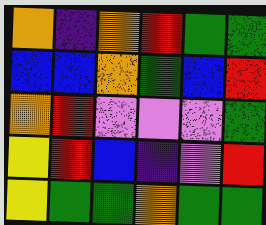[["orange", "indigo", "orange", "red", "green", "green"], ["blue", "blue", "orange", "green", "blue", "red"], ["orange", "red", "violet", "violet", "violet", "green"], ["yellow", "red", "blue", "indigo", "violet", "red"], ["yellow", "green", "green", "orange", "green", "green"]]